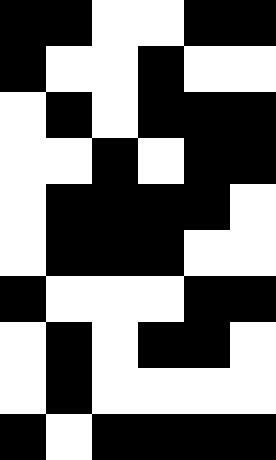[["black", "black", "white", "white", "black", "black"], ["black", "white", "white", "black", "white", "white"], ["white", "black", "white", "black", "black", "black"], ["white", "white", "black", "white", "black", "black"], ["white", "black", "black", "black", "black", "white"], ["white", "black", "black", "black", "white", "white"], ["black", "white", "white", "white", "black", "black"], ["white", "black", "white", "black", "black", "white"], ["white", "black", "white", "white", "white", "white"], ["black", "white", "black", "black", "black", "black"]]